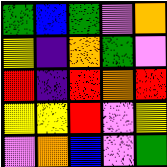[["green", "blue", "green", "violet", "orange"], ["yellow", "indigo", "orange", "green", "violet"], ["red", "indigo", "red", "orange", "red"], ["yellow", "yellow", "red", "violet", "yellow"], ["violet", "orange", "blue", "violet", "green"]]